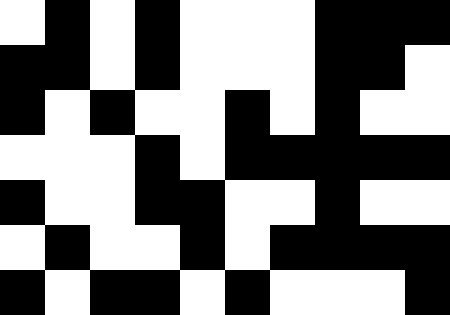[["white", "black", "white", "black", "white", "white", "white", "black", "black", "black"], ["black", "black", "white", "black", "white", "white", "white", "black", "black", "white"], ["black", "white", "black", "white", "white", "black", "white", "black", "white", "white"], ["white", "white", "white", "black", "white", "black", "black", "black", "black", "black"], ["black", "white", "white", "black", "black", "white", "white", "black", "white", "white"], ["white", "black", "white", "white", "black", "white", "black", "black", "black", "black"], ["black", "white", "black", "black", "white", "black", "white", "white", "white", "black"]]